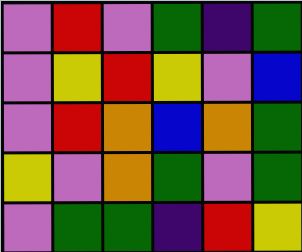[["violet", "red", "violet", "green", "indigo", "green"], ["violet", "yellow", "red", "yellow", "violet", "blue"], ["violet", "red", "orange", "blue", "orange", "green"], ["yellow", "violet", "orange", "green", "violet", "green"], ["violet", "green", "green", "indigo", "red", "yellow"]]